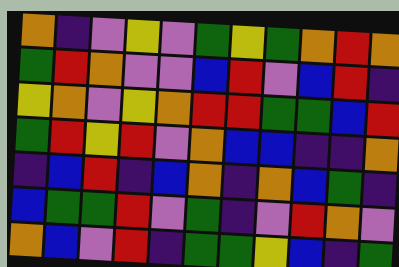[["orange", "indigo", "violet", "yellow", "violet", "green", "yellow", "green", "orange", "red", "orange"], ["green", "red", "orange", "violet", "violet", "blue", "red", "violet", "blue", "red", "indigo"], ["yellow", "orange", "violet", "yellow", "orange", "red", "red", "green", "green", "blue", "red"], ["green", "red", "yellow", "red", "violet", "orange", "blue", "blue", "indigo", "indigo", "orange"], ["indigo", "blue", "red", "indigo", "blue", "orange", "indigo", "orange", "blue", "green", "indigo"], ["blue", "green", "green", "red", "violet", "green", "indigo", "violet", "red", "orange", "violet"], ["orange", "blue", "violet", "red", "indigo", "green", "green", "yellow", "blue", "indigo", "green"]]